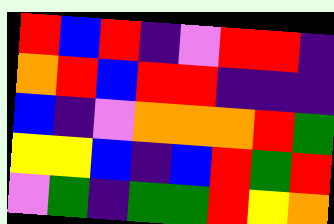[["red", "blue", "red", "indigo", "violet", "red", "red", "indigo"], ["orange", "red", "blue", "red", "red", "indigo", "indigo", "indigo"], ["blue", "indigo", "violet", "orange", "orange", "orange", "red", "green"], ["yellow", "yellow", "blue", "indigo", "blue", "red", "green", "red"], ["violet", "green", "indigo", "green", "green", "red", "yellow", "orange"]]